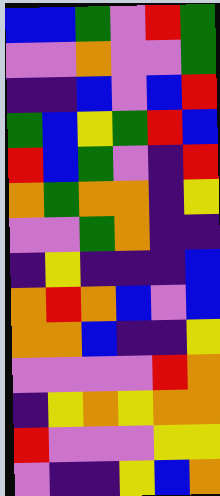[["blue", "blue", "green", "violet", "red", "green"], ["violet", "violet", "orange", "violet", "violet", "green"], ["indigo", "indigo", "blue", "violet", "blue", "red"], ["green", "blue", "yellow", "green", "red", "blue"], ["red", "blue", "green", "violet", "indigo", "red"], ["orange", "green", "orange", "orange", "indigo", "yellow"], ["violet", "violet", "green", "orange", "indigo", "indigo"], ["indigo", "yellow", "indigo", "indigo", "indigo", "blue"], ["orange", "red", "orange", "blue", "violet", "blue"], ["orange", "orange", "blue", "indigo", "indigo", "yellow"], ["violet", "violet", "violet", "violet", "red", "orange"], ["indigo", "yellow", "orange", "yellow", "orange", "orange"], ["red", "violet", "violet", "violet", "yellow", "yellow"], ["violet", "indigo", "indigo", "yellow", "blue", "orange"]]